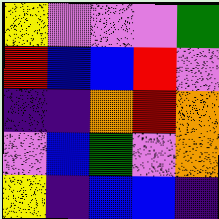[["yellow", "violet", "violet", "violet", "green"], ["red", "blue", "blue", "red", "violet"], ["indigo", "indigo", "orange", "red", "orange"], ["violet", "blue", "green", "violet", "orange"], ["yellow", "indigo", "blue", "blue", "indigo"]]